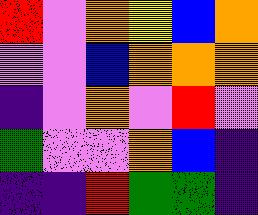[["red", "violet", "orange", "yellow", "blue", "orange"], ["violet", "violet", "blue", "orange", "orange", "orange"], ["indigo", "violet", "orange", "violet", "red", "violet"], ["green", "violet", "violet", "orange", "blue", "indigo"], ["indigo", "indigo", "red", "green", "green", "indigo"]]